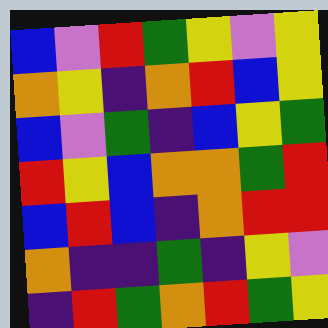[["blue", "violet", "red", "green", "yellow", "violet", "yellow"], ["orange", "yellow", "indigo", "orange", "red", "blue", "yellow"], ["blue", "violet", "green", "indigo", "blue", "yellow", "green"], ["red", "yellow", "blue", "orange", "orange", "green", "red"], ["blue", "red", "blue", "indigo", "orange", "red", "red"], ["orange", "indigo", "indigo", "green", "indigo", "yellow", "violet"], ["indigo", "red", "green", "orange", "red", "green", "yellow"]]